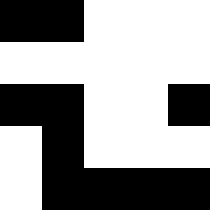[["black", "black", "white", "white", "white"], ["white", "white", "white", "white", "white"], ["black", "black", "white", "white", "black"], ["white", "black", "white", "white", "white"], ["white", "black", "black", "black", "black"]]